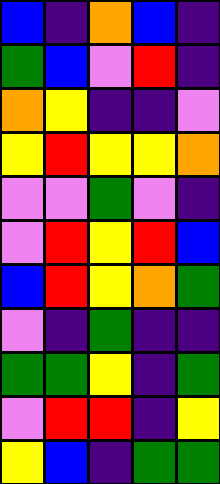[["blue", "indigo", "orange", "blue", "indigo"], ["green", "blue", "violet", "red", "indigo"], ["orange", "yellow", "indigo", "indigo", "violet"], ["yellow", "red", "yellow", "yellow", "orange"], ["violet", "violet", "green", "violet", "indigo"], ["violet", "red", "yellow", "red", "blue"], ["blue", "red", "yellow", "orange", "green"], ["violet", "indigo", "green", "indigo", "indigo"], ["green", "green", "yellow", "indigo", "green"], ["violet", "red", "red", "indigo", "yellow"], ["yellow", "blue", "indigo", "green", "green"]]